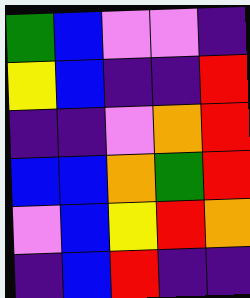[["green", "blue", "violet", "violet", "indigo"], ["yellow", "blue", "indigo", "indigo", "red"], ["indigo", "indigo", "violet", "orange", "red"], ["blue", "blue", "orange", "green", "red"], ["violet", "blue", "yellow", "red", "orange"], ["indigo", "blue", "red", "indigo", "indigo"]]